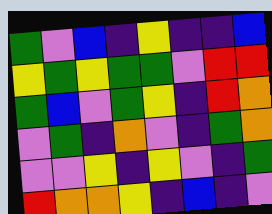[["green", "violet", "blue", "indigo", "yellow", "indigo", "indigo", "blue"], ["yellow", "green", "yellow", "green", "green", "violet", "red", "red"], ["green", "blue", "violet", "green", "yellow", "indigo", "red", "orange"], ["violet", "green", "indigo", "orange", "violet", "indigo", "green", "orange"], ["violet", "violet", "yellow", "indigo", "yellow", "violet", "indigo", "green"], ["red", "orange", "orange", "yellow", "indigo", "blue", "indigo", "violet"]]